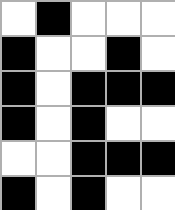[["white", "black", "white", "white", "white"], ["black", "white", "white", "black", "white"], ["black", "white", "black", "black", "black"], ["black", "white", "black", "white", "white"], ["white", "white", "black", "black", "black"], ["black", "white", "black", "white", "white"]]